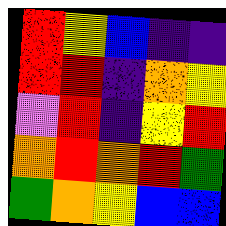[["red", "yellow", "blue", "indigo", "indigo"], ["red", "red", "indigo", "orange", "yellow"], ["violet", "red", "indigo", "yellow", "red"], ["orange", "red", "orange", "red", "green"], ["green", "orange", "yellow", "blue", "blue"]]